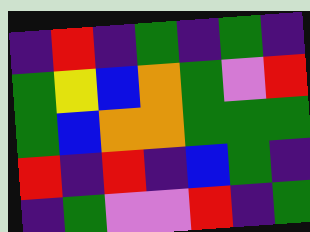[["indigo", "red", "indigo", "green", "indigo", "green", "indigo"], ["green", "yellow", "blue", "orange", "green", "violet", "red"], ["green", "blue", "orange", "orange", "green", "green", "green"], ["red", "indigo", "red", "indigo", "blue", "green", "indigo"], ["indigo", "green", "violet", "violet", "red", "indigo", "green"]]